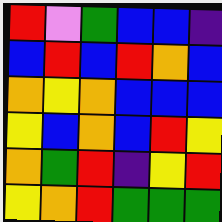[["red", "violet", "green", "blue", "blue", "indigo"], ["blue", "red", "blue", "red", "orange", "blue"], ["orange", "yellow", "orange", "blue", "blue", "blue"], ["yellow", "blue", "orange", "blue", "red", "yellow"], ["orange", "green", "red", "indigo", "yellow", "red"], ["yellow", "orange", "red", "green", "green", "green"]]